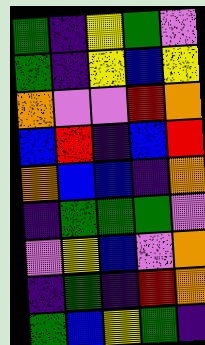[["green", "indigo", "yellow", "green", "violet"], ["green", "indigo", "yellow", "blue", "yellow"], ["orange", "violet", "violet", "red", "orange"], ["blue", "red", "indigo", "blue", "red"], ["orange", "blue", "blue", "indigo", "orange"], ["indigo", "green", "green", "green", "violet"], ["violet", "yellow", "blue", "violet", "orange"], ["indigo", "green", "indigo", "red", "orange"], ["green", "blue", "yellow", "green", "indigo"]]